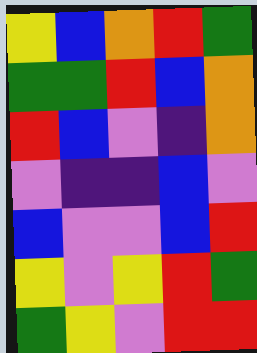[["yellow", "blue", "orange", "red", "green"], ["green", "green", "red", "blue", "orange"], ["red", "blue", "violet", "indigo", "orange"], ["violet", "indigo", "indigo", "blue", "violet"], ["blue", "violet", "violet", "blue", "red"], ["yellow", "violet", "yellow", "red", "green"], ["green", "yellow", "violet", "red", "red"]]